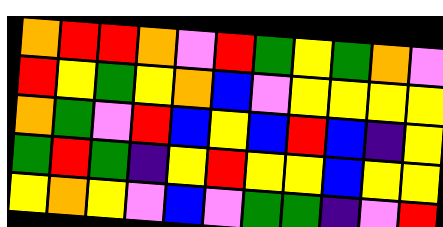[["orange", "red", "red", "orange", "violet", "red", "green", "yellow", "green", "orange", "violet"], ["red", "yellow", "green", "yellow", "orange", "blue", "violet", "yellow", "yellow", "yellow", "yellow"], ["orange", "green", "violet", "red", "blue", "yellow", "blue", "red", "blue", "indigo", "yellow"], ["green", "red", "green", "indigo", "yellow", "red", "yellow", "yellow", "blue", "yellow", "yellow"], ["yellow", "orange", "yellow", "violet", "blue", "violet", "green", "green", "indigo", "violet", "red"]]